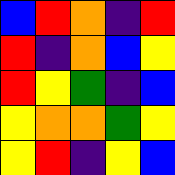[["blue", "red", "orange", "indigo", "red"], ["red", "indigo", "orange", "blue", "yellow"], ["red", "yellow", "green", "indigo", "blue"], ["yellow", "orange", "orange", "green", "yellow"], ["yellow", "red", "indigo", "yellow", "blue"]]